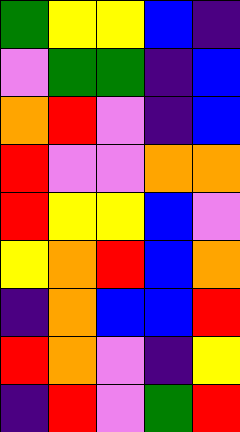[["green", "yellow", "yellow", "blue", "indigo"], ["violet", "green", "green", "indigo", "blue"], ["orange", "red", "violet", "indigo", "blue"], ["red", "violet", "violet", "orange", "orange"], ["red", "yellow", "yellow", "blue", "violet"], ["yellow", "orange", "red", "blue", "orange"], ["indigo", "orange", "blue", "blue", "red"], ["red", "orange", "violet", "indigo", "yellow"], ["indigo", "red", "violet", "green", "red"]]